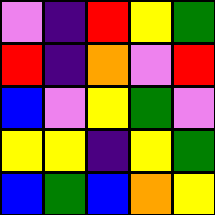[["violet", "indigo", "red", "yellow", "green"], ["red", "indigo", "orange", "violet", "red"], ["blue", "violet", "yellow", "green", "violet"], ["yellow", "yellow", "indigo", "yellow", "green"], ["blue", "green", "blue", "orange", "yellow"]]